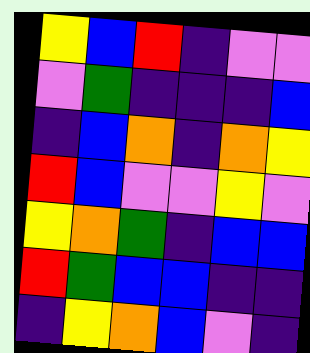[["yellow", "blue", "red", "indigo", "violet", "violet"], ["violet", "green", "indigo", "indigo", "indigo", "blue"], ["indigo", "blue", "orange", "indigo", "orange", "yellow"], ["red", "blue", "violet", "violet", "yellow", "violet"], ["yellow", "orange", "green", "indigo", "blue", "blue"], ["red", "green", "blue", "blue", "indigo", "indigo"], ["indigo", "yellow", "orange", "blue", "violet", "indigo"]]